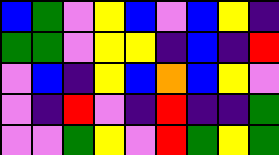[["blue", "green", "violet", "yellow", "blue", "violet", "blue", "yellow", "indigo"], ["green", "green", "violet", "yellow", "yellow", "indigo", "blue", "indigo", "red"], ["violet", "blue", "indigo", "yellow", "blue", "orange", "blue", "yellow", "violet"], ["violet", "indigo", "red", "violet", "indigo", "red", "indigo", "indigo", "green"], ["violet", "violet", "green", "yellow", "violet", "red", "green", "yellow", "green"]]